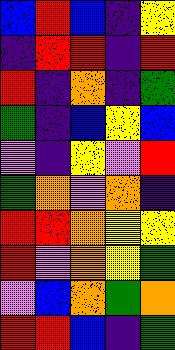[["blue", "red", "blue", "indigo", "yellow"], ["indigo", "red", "red", "indigo", "red"], ["red", "indigo", "orange", "indigo", "green"], ["green", "indigo", "blue", "yellow", "blue"], ["violet", "indigo", "yellow", "violet", "red"], ["green", "orange", "violet", "orange", "indigo"], ["red", "red", "orange", "yellow", "yellow"], ["red", "violet", "orange", "yellow", "green"], ["violet", "blue", "orange", "green", "orange"], ["red", "red", "blue", "indigo", "green"]]